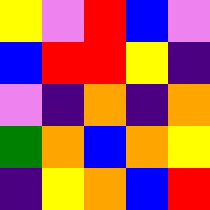[["yellow", "violet", "red", "blue", "violet"], ["blue", "red", "red", "yellow", "indigo"], ["violet", "indigo", "orange", "indigo", "orange"], ["green", "orange", "blue", "orange", "yellow"], ["indigo", "yellow", "orange", "blue", "red"]]